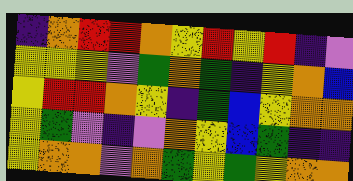[["indigo", "orange", "red", "red", "orange", "yellow", "red", "yellow", "red", "indigo", "violet"], ["yellow", "yellow", "yellow", "violet", "green", "orange", "green", "indigo", "yellow", "orange", "blue"], ["yellow", "red", "red", "orange", "yellow", "indigo", "green", "blue", "yellow", "orange", "orange"], ["yellow", "green", "violet", "indigo", "violet", "orange", "yellow", "blue", "green", "indigo", "indigo"], ["yellow", "orange", "orange", "violet", "orange", "green", "yellow", "green", "yellow", "orange", "orange"]]